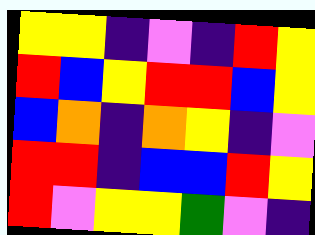[["yellow", "yellow", "indigo", "violet", "indigo", "red", "yellow"], ["red", "blue", "yellow", "red", "red", "blue", "yellow"], ["blue", "orange", "indigo", "orange", "yellow", "indigo", "violet"], ["red", "red", "indigo", "blue", "blue", "red", "yellow"], ["red", "violet", "yellow", "yellow", "green", "violet", "indigo"]]